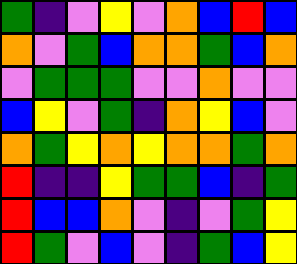[["green", "indigo", "violet", "yellow", "violet", "orange", "blue", "red", "blue"], ["orange", "violet", "green", "blue", "orange", "orange", "green", "blue", "orange"], ["violet", "green", "green", "green", "violet", "violet", "orange", "violet", "violet"], ["blue", "yellow", "violet", "green", "indigo", "orange", "yellow", "blue", "violet"], ["orange", "green", "yellow", "orange", "yellow", "orange", "orange", "green", "orange"], ["red", "indigo", "indigo", "yellow", "green", "green", "blue", "indigo", "green"], ["red", "blue", "blue", "orange", "violet", "indigo", "violet", "green", "yellow"], ["red", "green", "violet", "blue", "violet", "indigo", "green", "blue", "yellow"]]